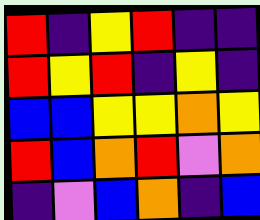[["red", "indigo", "yellow", "red", "indigo", "indigo"], ["red", "yellow", "red", "indigo", "yellow", "indigo"], ["blue", "blue", "yellow", "yellow", "orange", "yellow"], ["red", "blue", "orange", "red", "violet", "orange"], ["indigo", "violet", "blue", "orange", "indigo", "blue"]]